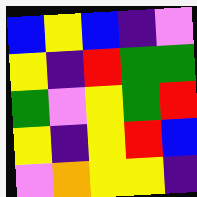[["blue", "yellow", "blue", "indigo", "violet"], ["yellow", "indigo", "red", "green", "green"], ["green", "violet", "yellow", "green", "red"], ["yellow", "indigo", "yellow", "red", "blue"], ["violet", "orange", "yellow", "yellow", "indigo"]]